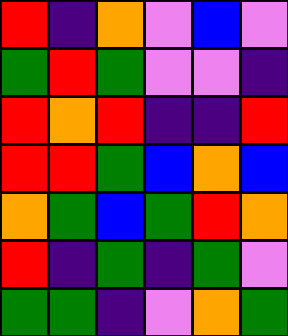[["red", "indigo", "orange", "violet", "blue", "violet"], ["green", "red", "green", "violet", "violet", "indigo"], ["red", "orange", "red", "indigo", "indigo", "red"], ["red", "red", "green", "blue", "orange", "blue"], ["orange", "green", "blue", "green", "red", "orange"], ["red", "indigo", "green", "indigo", "green", "violet"], ["green", "green", "indigo", "violet", "orange", "green"]]